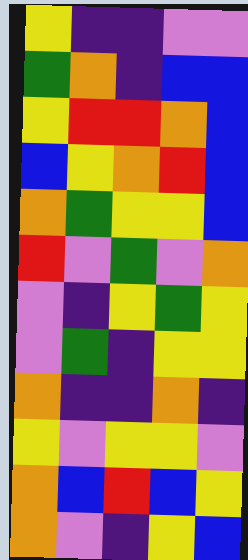[["yellow", "indigo", "indigo", "violet", "violet"], ["green", "orange", "indigo", "blue", "blue"], ["yellow", "red", "red", "orange", "blue"], ["blue", "yellow", "orange", "red", "blue"], ["orange", "green", "yellow", "yellow", "blue"], ["red", "violet", "green", "violet", "orange"], ["violet", "indigo", "yellow", "green", "yellow"], ["violet", "green", "indigo", "yellow", "yellow"], ["orange", "indigo", "indigo", "orange", "indigo"], ["yellow", "violet", "yellow", "yellow", "violet"], ["orange", "blue", "red", "blue", "yellow"], ["orange", "violet", "indigo", "yellow", "blue"]]